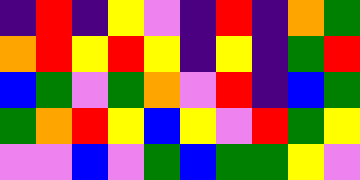[["indigo", "red", "indigo", "yellow", "violet", "indigo", "red", "indigo", "orange", "green"], ["orange", "red", "yellow", "red", "yellow", "indigo", "yellow", "indigo", "green", "red"], ["blue", "green", "violet", "green", "orange", "violet", "red", "indigo", "blue", "green"], ["green", "orange", "red", "yellow", "blue", "yellow", "violet", "red", "green", "yellow"], ["violet", "violet", "blue", "violet", "green", "blue", "green", "green", "yellow", "violet"]]